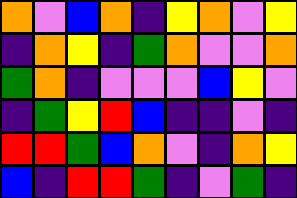[["orange", "violet", "blue", "orange", "indigo", "yellow", "orange", "violet", "yellow"], ["indigo", "orange", "yellow", "indigo", "green", "orange", "violet", "violet", "orange"], ["green", "orange", "indigo", "violet", "violet", "violet", "blue", "yellow", "violet"], ["indigo", "green", "yellow", "red", "blue", "indigo", "indigo", "violet", "indigo"], ["red", "red", "green", "blue", "orange", "violet", "indigo", "orange", "yellow"], ["blue", "indigo", "red", "red", "green", "indigo", "violet", "green", "indigo"]]